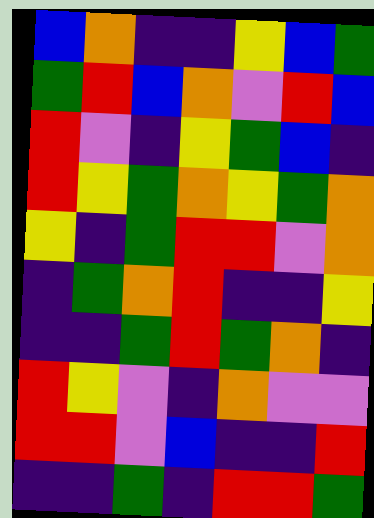[["blue", "orange", "indigo", "indigo", "yellow", "blue", "green"], ["green", "red", "blue", "orange", "violet", "red", "blue"], ["red", "violet", "indigo", "yellow", "green", "blue", "indigo"], ["red", "yellow", "green", "orange", "yellow", "green", "orange"], ["yellow", "indigo", "green", "red", "red", "violet", "orange"], ["indigo", "green", "orange", "red", "indigo", "indigo", "yellow"], ["indigo", "indigo", "green", "red", "green", "orange", "indigo"], ["red", "yellow", "violet", "indigo", "orange", "violet", "violet"], ["red", "red", "violet", "blue", "indigo", "indigo", "red"], ["indigo", "indigo", "green", "indigo", "red", "red", "green"]]